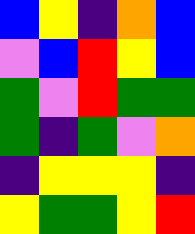[["blue", "yellow", "indigo", "orange", "blue"], ["violet", "blue", "red", "yellow", "blue"], ["green", "violet", "red", "green", "green"], ["green", "indigo", "green", "violet", "orange"], ["indigo", "yellow", "yellow", "yellow", "indigo"], ["yellow", "green", "green", "yellow", "red"]]